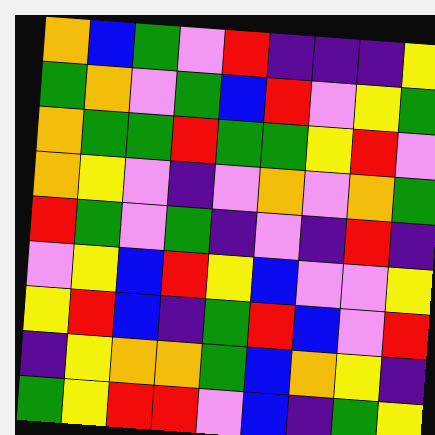[["orange", "blue", "green", "violet", "red", "indigo", "indigo", "indigo", "yellow"], ["green", "orange", "violet", "green", "blue", "red", "violet", "yellow", "green"], ["orange", "green", "green", "red", "green", "green", "yellow", "red", "violet"], ["orange", "yellow", "violet", "indigo", "violet", "orange", "violet", "orange", "green"], ["red", "green", "violet", "green", "indigo", "violet", "indigo", "red", "indigo"], ["violet", "yellow", "blue", "red", "yellow", "blue", "violet", "violet", "yellow"], ["yellow", "red", "blue", "indigo", "green", "red", "blue", "violet", "red"], ["indigo", "yellow", "orange", "orange", "green", "blue", "orange", "yellow", "indigo"], ["green", "yellow", "red", "red", "violet", "blue", "indigo", "green", "yellow"]]